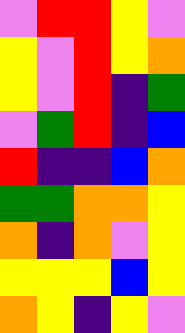[["violet", "red", "red", "yellow", "violet"], ["yellow", "violet", "red", "yellow", "orange"], ["yellow", "violet", "red", "indigo", "green"], ["violet", "green", "red", "indigo", "blue"], ["red", "indigo", "indigo", "blue", "orange"], ["green", "green", "orange", "orange", "yellow"], ["orange", "indigo", "orange", "violet", "yellow"], ["yellow", "yellow", "yellow", "blue", "yellow"], ["orange", "yellow", "indigo", "yellow", "violet"]]